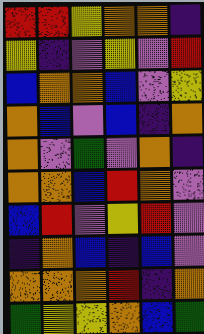[["red", "red", "yellow", "orange", "orange", "indigo"], ["yellow", "indigo", "violet", "yellow", "violet", "red"], ["blue", "orange", "orange", "blue", "violet", "yellow"], ["orange", "blue", "violet", "blue", "indigo", "orange"], ["orange", "violet", "green", "violet", "orange", "indigo"], ["orange", "orange", "blue", "red", "orange", "violet"], ["blue", "red", "violet", "yellow", "red", "violet"], ["indigo", "orange", "blue", "indigo", "blue", "violet"], ["orange", "orange", "orange", "red", "indigo", "orange"], ["green", "yellow", "yellow", "orange", "blue", "green"]]